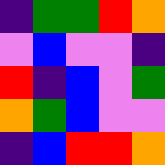[["indigo", "green", "green", "red", "orange"], ["violet", "blue", "violet", "violet", "indigo"], ["red", "indigo", "blue", "violet", "green"], ["orange", "green", "blue", "violet", "violet"], ["indigo", "blue", "red", "red", "orange"]]